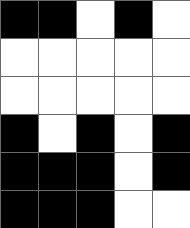[["black", "black", "white", "black", "white"], ["white", "white", "white", "white", "white"], ["white", "white", "white", "white", "white"], ["black", "white", "black", "white", "black"], ["black", "black", "black", "white", "black"], ["black", "black", "black", "white", "white"]]